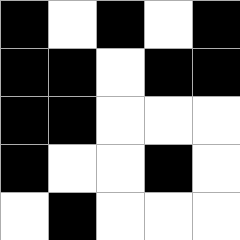[["black", "white", "black", "white", "black"], ["black", "black", "white", "black", "black"], ["black", "black", "white", "white", "white"], ["black", "white", "white", "black", "white"], ["white", "black", "white", "white", "white"]]